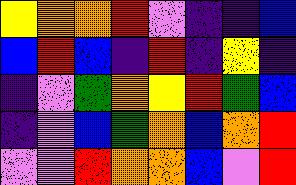[["yellow", "orange", "orange", "red", "violet", "indigo", "indigo", "blue"], ["blue", "red", "blue", "indigo", "red", "indigo", "yellow", "indigo"], ["indigo", "violet", "green", "orange", "yellow", "red", "green", "blue"], ["indigo", "violet", "blue", "green", "orange", "blue", "orange", "red"], ["violet", "violet", "red", "orange", "orange", "blue", "violet", "red"]]